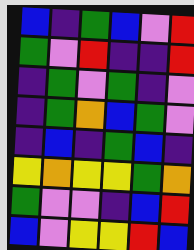[["blue", "indigo", "green", "blue", "violet", "red"], ["green", "violet", "red", "indigo", "indigo", "red"], ["indigo", "green", "violet", "green", "indigo", "violet"], ["indigo", "green", "orange", "blue", "green", "violet"], ["indigo", "blue", "indigo", "green", "blue", "indigo"], ["yellow", "orange", "yellow", "yellow", "green", "orange"], ["green", "violet", "violet", "indigo", "blue", "red"], ["blue", "violet", "yellow", "yellow", "red", "blue"]]